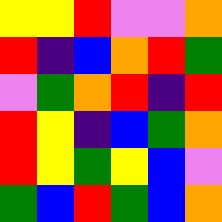[["yellow", "yellow", "red", "violet", "violet", "orange"], ["red", "indigo", "blue", "orange", "red", "green"], ["violet", "green", "orange", "red", "indigo", "red"], ["red", "yellow", "indigo", "blue", "green", "orange"], ["red", "yellow", "green", "yellow", "blue", "violet"], ["green", "blue", "red", "green", "blue", "orange"]]